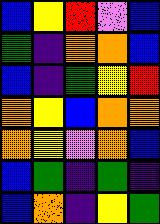[["blue", "yellow", "red", "violet", "blue"], ["green", "indigo", "orange", "orange", "blue"], ["blue", "indigo", "green", "yellow", "red"], ["orange", "yellow", "blue", "orange", "orange"], ["orange", "yellow", "violet", "orange", "blue"], ["blue", "green", "indigo", "green", "indigo"], ["blue", "orange", "indigo", "yellow", "green"]]